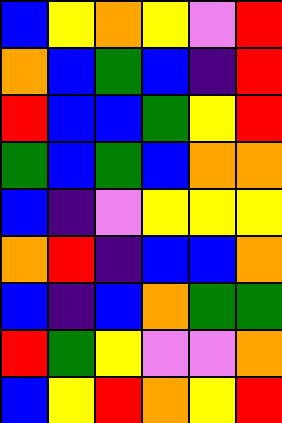[["blue", "yellow", "orange", "yellow", "violet", "red"], ["orange", "blue", "green", "blue", "indigo", "red"], ["red", "blue", "blue", "green", "yellow", "red"], ["green", "blue", "green", "blue", "orange", "orange"], ["blue", "indigo", "violet", "yellow", "yellow", "yellow"], ["orange", "red", "indigo", "blue", "blue", "orange"], ["blue", "indigo", "blue", "orange", "green", "green"], ["red", "green", "yellow", "violet", "violet", "orange"], ["blue", "yellow", "red", "orange", "yellow", "red"]]